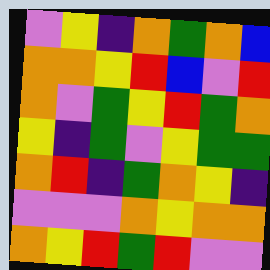[["violet", "yellow", "indigo", "orange", "green", "orange", "blue"], ["orange", "orange", "yellow", "red", "blue", "violet", "red"], ["orange", "violet", "green", "yellow", "red", "green", "orange"], ["yellow", "indigo", "green", "violet", "yellow", "green", "green"], ["orange", "red", "indigo", "green", "orange", "yellow", "indigo"], ["violet", "violet", "violet", "orange", "yellow", "orange", "orange"], ["orange", "yellow", "red", "green", "red", "violet", "violet"]]